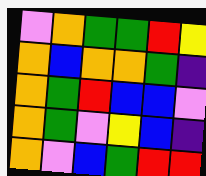[["violet", "orange", "green", "green", "red", "yellow"], ["orange", "blue", "orange", "orange", "green", "indigo"], ["orange", "green", "red", "blue", "blue", "violet"], ["orange", "green", "violet", "yellow", "blue", "indigo"], ["orange", "violet", "blue", "green", "red", "red"]]